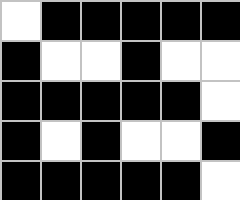[["white", "black", "black", "black", "black", "black"], ["black", "white", "white", "black", "white", "white"], ["black", "black", "black", "black", "black", "white"], ["black", "white", "black", "white", "white", "black"], ["black", "black", "black", "black", "black", "white"]]